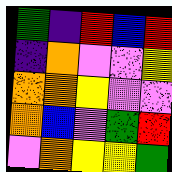[["green", "indigo", "red", "blue", "red"], ["indigo", "orange", "violet", "violet", "yellow"], ["orange", "orange", "yellow", "violet", "violet"], ["orange", "blue", "violet", "green", "red"], ["violet", "orange", "yellow", "yellow", "green"]]